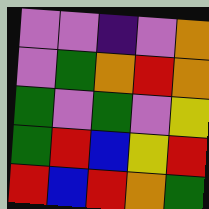[["violet", "violet", "indigo", "violet", "orange"], ["violet", "green", "orange", "red", "orange"], ["green", "violet", "green", "violet", "yellow"], ["green", "red", "blue", "yellow", "red"], ["red", "blue", "red", "orange", "green"]]